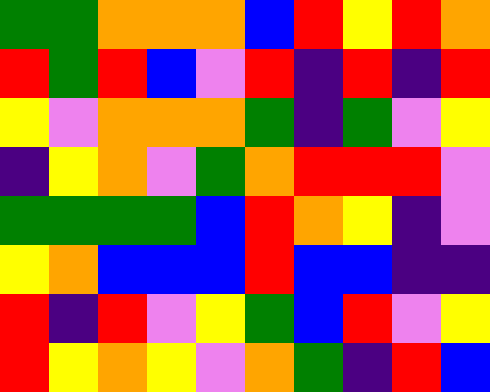[["green", "green", "orange", "orange", "orange", "blue", "red", "yellow", "red", "orange"], ["red", "green", "red", "blue", "violet", "red", "indigo", "red", "indigo", "red"], ["yellow", "violet", "orange", "orange", "orange", "green", "indigo", "green", "violet", "yellow"], ["indigo", "yellow", "orange", "violet", "green", "orange", "red", "red", "red", "violet"], ["green", "green", "green", "green", "blue", "red", "orange", "yellow", "indigo", "violet"], ["yellow", "orange", "blue", "blue", "blue", "red", "blue", "blue", "indigo", "indigo"], ["red", "indigo", "red", "violet", "yellow", "green", "blue", "red", "violet", "yellow"], ["red", "yellow", "orange", "yellow", "violet", "orange", "green", "indigo", "red", "blue"]]